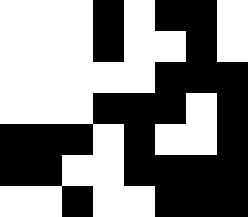[["white", "white", "white", "black", "white", "black", "black", "white"], ["white", "white", "white", "black", "white", "white", "black", "white"], ["white", "white", "white", "white", "white", "black", "black", "black"], ["white", "white", "white", "black", "black", "black", "white", "black"], ["black", "black", "black", "white", "black", "white", "white", "black"], ["black", "black", "white", "white", "black", "black", "black", "black"], ["white", "white", "black", "white", "white", "black", "black", "black"]]